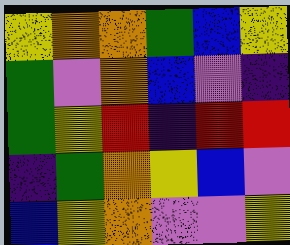[["yellow", "orange", "orange", "green", "blue", "yellow"], ["green", "violet", "orange", "blue", "violet", "indigo"], ["green", "yellow", "red", "indigo", "red", "red"], ["indigo", "green", "orange", "yellow", "blue", "violet"], ["blue", "yellow", "orange", "violet", "violet", "yellow"]]